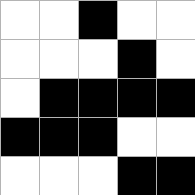[["white", "white", "black", "white", "white"], ["white", "white", "white", "black", "white"], ["white", "black", "black", "black", "black"], ["black", "black", "black", "white", "white"], ["white", "white", "white", "black", "black"]]